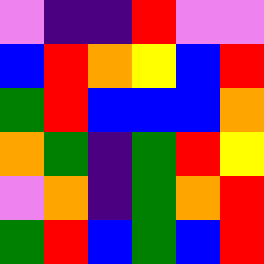[["violet", "indigo", "indigo", "red", "violet", "violet"], ["blue", "red", "orange", "yellow", "blue", "red"], ["green", "red", "blue", "blue", "blue", "orange"], ["orange", "green", "indigo", "green", "red", "yellow"], ["violet", "orange", "indigo", "green", "orange", "red"], ["green", "red", "blue", "green", "blue", "red"]]